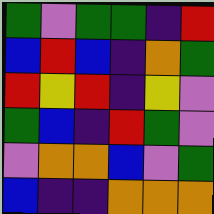[["green", "violet", "green", "green", "indigo", "red"], ["blue", "red", "blue", "indigo", "orange", "green"], ["red", "yellow", "red", "indigo", "yellow", "violet"], ["green", "blue", "indigo", "red", "green", "violet"], ["violet", "orange", "orange", "blue", "violet", "green"], ["blue", "indigo", "indigo", "orange", "orange", "orange"]]